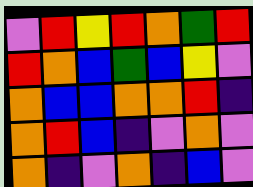[["violet", "red", "yellow", "red", "orange", "green", "red"], ["red", "orange", "blue", "green", "blue", "yellow", "violet"], ["orange", "blue", "blue", "orange", "orange", "red", "indigo"], ["orange", "red", "blue", "indigo", "violet", "orange", "violet"], ["orange", "indigo", "violet", "orange", "indigo", "blue", "violet"]]